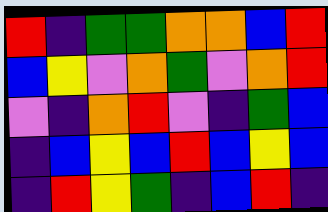[["red", "indigo", "green", "green", "orange", "orange", "blue", "red"], ["blue", "yellow", "violet", "orange", "green", "violet", "orange", "red"], ["violet", "indigo", "orange", "red", "violet", "indigo", "green", "blue"], ["indigo", "blue", "yellow", "blue", "red", "blue", "yellow", "blue"], ["indigo", "red", "yellow", "green", "indigo", "blue", "red", "indigo"]]